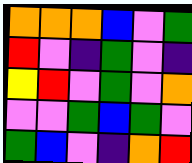[["orange", "orange", "orange", "blue", "violet", "green"], ["red", "violet", "indigo", "green", "violet", "indigo"], ["yellow", "red", "violet", "green", "violet", "orange"], ["violet", "violet", "green", "blue", "green", "violet"], ["green", "blue", "violet", "indigo", "orange", "red"]]